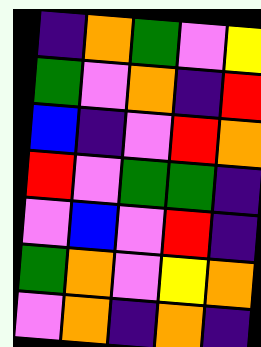[["indigo", "orange", "green", "violet", "yellow"], ["green", "violet", "orange", "indigo", "red"], ["blue", "indigo", "violet", "red", "orange"], ["red", "violet", "green", "green", "indigo"], ["violet", "blue", "violet", "red", "indigo"], ["green", "orange", "violet", "yellow", "orange"], ["violet", "orange", "indigo", "orange", "indigo"]]